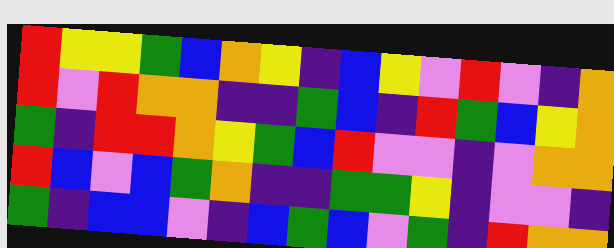[["red", "yellow", "yellow", "green", "blue", "orange", "yellow", "indigo", "blue", "yellow", "violet", "red", "violet", "indigo", "orange"], ["red", "violet", "red", "orange", "orange", "indigo", "indigo", "green", "blue", "indigo", "red", "green", "blue", "yellow", "orange"], ["green", "indigo", "red", "red", "orange", "yellow", "green", "blue", "red", "violet", "violet", "indigo", "violet", "orange", "orange"], ["red", "blue", "violet", "blue", "green", "orange", "indigo", "indigo", "green", "green", "yellow", "indigo", "violet", "violet", "indigo"], ["green", "indigo", "blue", "blue", "violet", "indigo", "blue", "green", "blue", "violet", "green", "indigo", "red", "orange", "orange"]]